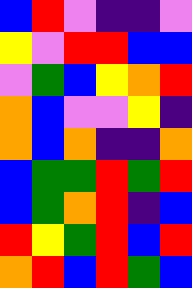[["blue", "red", "violet", "indigo", "indigo", "violet"], ["yellow", "violet", "red", "red", "blue", "blue"], ["violet", "green", "blue", "yellow", "orange", "red"], ["orange", "blue", "violet", "violet", "yellow", "indigo"], ["orange", "blue", "orange", "indigo", "indigo", "orange"], ["blue", "green", "green", "red", "green", "red"], ["blue", "green", "orange", "red", "indigo", "blue"], ["red", "yellow", "green", "red", "blue", "red"], ["orange", "red", "blue", "red", "green", "blue"]]